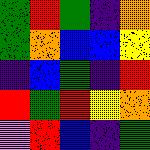[["green", "red", "green", "indigo", "orange"], ["green", "orange", "blue", "blue", "yellow"], ["indigo", "blue", "green", "indigo", "red"], ["red", "green", "red", "yellow", "orange"], ["violet", "red", "blue", "indigo", "green"]]